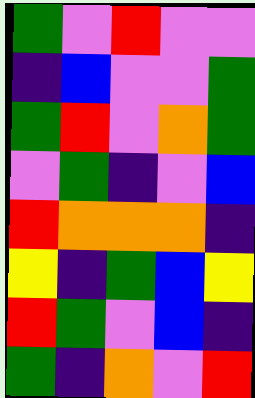[["green", "violet", "red", "violet", "violet"], ["indigo", "blue", "violet", "violet", "green"], ["green", "red", "violet", "orange", "green"], ["violet", "green", "indigo", "violet", "blue"], ["red", "orange", "orange", "orange", "indigo"], ["yellow", "indigo", "green", "blue", "yellow"], ["red", "green", "violet", "blue", "indigo"], ["green", "indigo", "orange", "violet", "red"]]